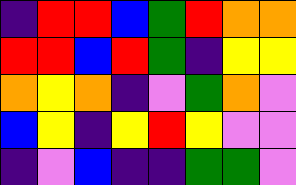[["indigo", "red", "red", "blue", "green", "red", "orange", "orange"], ["red", "red", "blue", "red", "green", "indigo", "yellow", "yellow"], ["orange", "yellow", "orange", "indigo", "violet", "green", "orange", "violet"], ["blue", "yellow", "indigo", "yellow", "red", "yellow", "violet", "violet"], ["indigo", "violet", "blue", "indigo", "indigo", "green", "green", "violet"]]